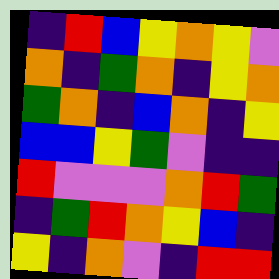[["indigo", "red", "blue", "yellow", "orange", "yellow", "violet"], ["orange", "indigo", "green", "orange", "indigo", "yellow", "orange"], ["green", "orange", "indigo", "blue", "orange", "indigo", "yellow"], ["blue", "blue", "yellow", "green", "violet", "indigo", "indigo"], ["red", "violet", "violet", "violet", "orange", "red", "green"], ["indigo", "green", "red", "orange", "yellow", "blue", "indigo"], ["yellow", "indigo", "orange", "violet", "indigo", "red", "red"]]